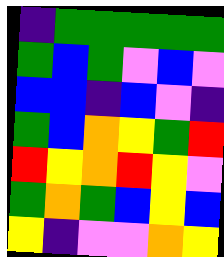[["indigo", "green", "green", "green", "green", "green"], ["green", "blue", "green", "violet", "blue", "violet"], ["blue", "blue", "indigo", "blue", "violet", "indigo"], ["green", "blue", "orange", "yellow", "green", "red"], ["red", "yellow", "orange", "red", "yellow", "violet"], ["green", "orange", "green", "blue", "yellow", "blue"], ["yellow", "indigo", "violet", "violet", "orange", "yellow"]]